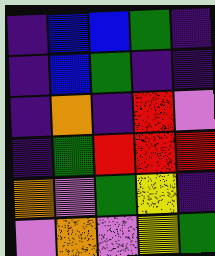[["indigo", "blue", "blue", "green", "indigo"], ["indigo", "blue", "green", "indigo", "indigo"], ["indigo", "orange", "indigo", "red", "violet"], ["indigo", "green", "red", "red", "red"], ["orange", "violet", "green", "yellow", "indigo"], ["violet", "orange", "violet", "yellow", "green"]]